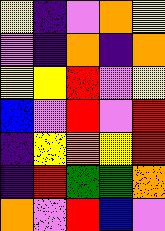[["yellow", "indigo", "violet", "orange", "yellow"], ["violet", "indigo", "orange", "indigo", "orange"], ["yellow", "yellow", "red", "violet", "yellow"], ["blue", "violet", "red", "violet", "red"], ["indigo", "yellow", "orange", "yellow", "red"], ["indigo", "red", "green", "green", "orange"], ["orange", "violet", "red", "blue", "violet"]]